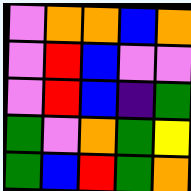[["violet", "orange", "orange", "blue", "orange"], ["violet", "red", "blue", "violet", "violet"], ["violet", "red", "blue", "indigo", "green"], ["green", "violet", "orange", "green", "yellow"], ["green", "blue", "red", "green", "orange"]]